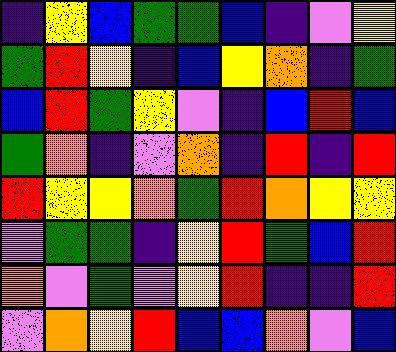[["indigo", "yellow", "blue", "green", "green", "blue", "indigo", "violet", "yellow"], ["green", "red", "yellow", "indigo", "blue", "yellow", "orange", "indigo", "green"], ["blue", "red", "green", "yellow", "violet", "indigo", "blue", "red", "blue"], ["green", "orange", "indigo", "violet", "orange", "indigo", "red", "indigo", "red"], ["red", "yellow", "yellow", "orange", "green", "red", "orange", "yellow", "yellow"], ["violet", "green", "green", "indigo", "yellow", "red", "green", "blue", "red"], ["orange", "violet", "green", "violet", "yellow", "red", "indigo", "indigo", "red"], ["violet", "orange", "yellow", "red", "blue", "blue", "orange", "violet", "blue"]]